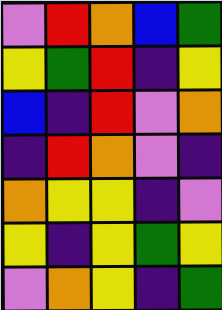[["violet", "red", "orange", "blue", "green"], ["yellow", "green", "red", "indigo", "yellow"], ["blue", "indigo", "red", "violet", "orange"], ["indigo", "red", "orange", "violet", "indigo"], ["orange", "yellow", "yellow", "indigo", "violet"], ["yellow", "indigo", "yellow", "green", "yellow"], ["violet", "orange", "yellow", "indigo", "green"]]